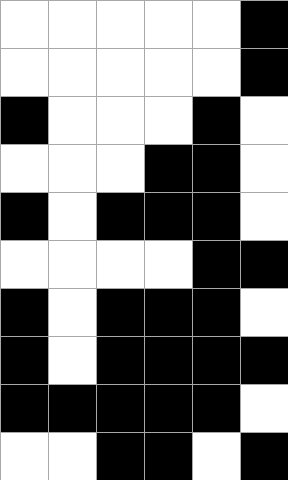[["white", "white", "white", "white", "white", "black"], ["white", "white", "white", "white", "white", "black"], ["black", "white", "white", "white", "black", "white"], ["white", "white", "white", "black", "black", "white"], ["black", "white", "black", "black", "black", "white"], ["white", "white", "white", "white", "black", "black"], ["black", "white", "black", "black", "black", "white"], ["black", "white", "black", "black", "black", "black"], ["black", "black", "black", "black", "black", "white"], ["white", "white", "black", "black", "white", "black"]]